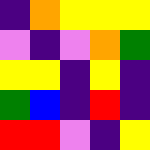[["indigo", "orange", "yellow", "yellow", "yellow"], ["violet", "indigo", "violet", "orange", "green"], ["yellow", "yellow", "indigo", "yellow", "indigo"], ["green", "blue", "indigo", "red", "indigo"], ["red", "red", "violet", "indigo", "yellow"]]